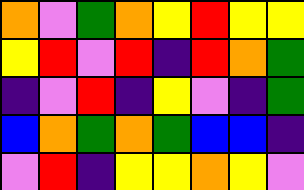[["orange", "violet", "green", "orange", "yellow", "red", "yellow", "yellow"], ["yellow", "red", "violet", "red", "indigo", "red", "orange", "green"], ["indigo", "violet", "red", "indigo", "yellow", "violet", "indigo", "green"], ["blue", "orange", "green", "orange", "green", "blue", "blue", "indigo"], ["violet", "red", "indigo", "yellow", "yellow", "orange", "yellow", "violet"]]